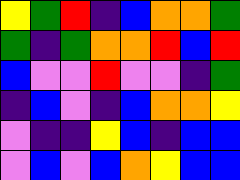[["yellow", "green", "red", "indigo", "blue", "orange", "orange", "green"], ["green", "indigo", "green", "orange", "orange", "red", "blue", "red"], ["blue", "violet", "violet", "red", "violet", "violet", "indigo", "green"], ["indigo", "blue", "violet", "indigo", "blue", "orange", "orange", "yellow"], ["violet", "indigo", "indigo", "yellow", "blue", "indigo", "blue", "blue"], ["violet", "blue", "violet", "blue", "orange", "yellow", "blue", "blue"]]